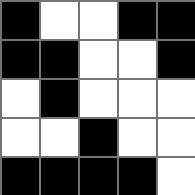[["black", "white", "white", "black", "black"], ["black", "black", "white", "white", "black"], ["white", "black", "white", "white", "white"], ["white", "white", "black", "white", "white"], ["black", "black", "black", "black", "white"]]